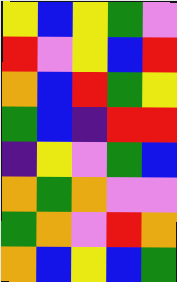[["yellow", "blue", "yellow", "green", "violet"], ["red", "violet", "yellow", "blue", "red"], ["orange", "blue", "red", "green", "yellow"], ["green", "blue", "indigo", "red", "red"], ["indigo", "yellow", "violet", "green", "blue"], ["orange", "green", "orange", "violet", "violet"], ["green", "orange", "violet", "red", "orange"], ["orange", "blue", "yellow", "blue", "green"]]